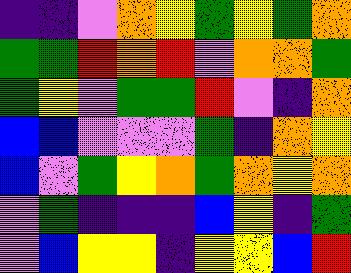[["indigo", "indigo", "violet", "orange", "yellow", "green", "yellow", "green", "orange"], ["green", "green", "red", "orange", "red", "violet", "orange", "orange", "green"], ["green", "yellow", "violet", "green", "green", "red", "violet", "indigo", "orange"], ["blue", "blue", "violet", "violet", "violet", "green", "indigo", "orange", "yellow"], ["blue", "violet", "green", "yellow", "orange", "green", "orange", "yellow", "orange"], ["violet", "green", "indigo", "indigo", "indigo", "blue", "yellow", "indigo", "green"], ["violet", "blue", "yellow", "yellow", "indigo", "yellow", "yellow", "blue", "red"]]